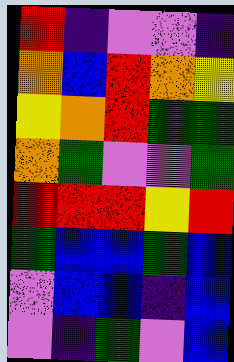[["red", "indigo", "violet", "violet", "indigo"], ["orange", "blue", "red", "orange", "yellow"], ["yellow", "orange", "red", "green", "green"], ["orange", "green", "violet", "violet", "green"], ["red", "red", "red", "yellow", "red"], ["green", "blue", "blue", "green", "blue"], ["violet", "blue", "blue", "indigo", "blue"], ["violet", "indigo", "green", "violet", "blue"]]